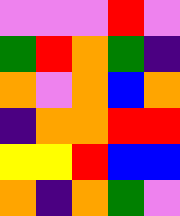[["violet", "violet", "violet", "red", "violet"], ["green", "red", "orange", "green", "indigo"], ["orange", "violet", "orange", "blue", "orange"], ["indigo", "orange", "orange", "red", "red"], ["yellow", "yellow", "red", "blue", "blue"], ["orange", "indigo", "orange", "green", "violet"]]